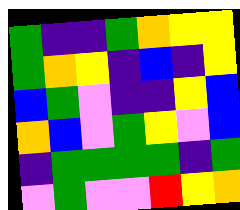[["green", "indigo", "indigo", "green", "orange", "yellow", "yellow"], ["green", "orange", "yellow", "indigo", "blue", "indigo", "yellow"], ["blue", "green", "violet", "indigo", "indigo", "yellow", "blue"], ["orange", "blue", "violet", "green", "yellow", "violet", "blue"], ["indigo", "green", "green", "green", "green", "indigo", "green"], ["violet", "green", "violet", "violet", "red", "yellow", "orange"]]